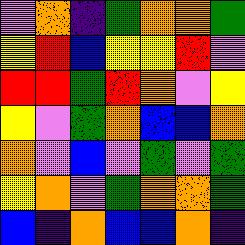[["violet", "orange", "indigo", "green", "orange", "orange", "green"], ["yellow", "red", "blue", "yellow", "yellow", "red", "violet"], ["red", "red", "green", "red", "orange", "violet", "yellow"], ["yellow", "violet", "green", "orange", "blue", "blue", "orange"], ["orange", "violet", "blue", "violet", "green", "violet", "green"], ["yellow", "orange", "violet", "green", "orange", "orange", "green"], ["blue", "indigo", "orange", "blue", "blue", "orange", "indigo"]]